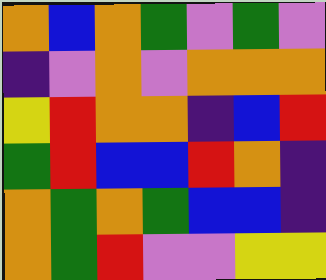[["orange", "blue", "orange", "green", "violet", "green", "violet"], ["indigo", "violet", "orange", "violet", "orange", "orange", "orange"], ["yellow", "red", "orange", "orange", "indigo", "blue", "red"], ["green", "red", "blue", "blue", "red", "orange", "indigo"], ["orange", "green", "orange", "green", "blue", "blue", "indigo"], ["orange", "green", "red", "violet", "violet", "yellow", "yellow"]]